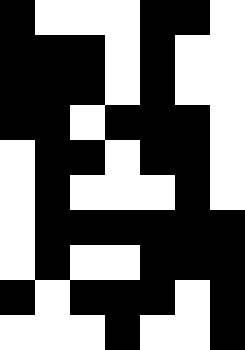[["black", "white", "white", "white", "black", "black", "white"], ["black", "black", "black", "white", "black", "white", "white"], ["black", "black", "black", "white", "black", "white", "white"], ["black", "black", "white", "black", "black", "black", "white"], ["white", "black", "black", "white", "black", "black", "white"], ["white", "black", "white", "white", "white", "black", "white"], ["white", "black", "black", "black", "black", "black", "black"], ["white", "black", "white", "white", "black", "black", "black"], ["black", "white", "black", "black", "black", "white", "black"], ["white", "white", "white", "black", "white", "white", "black"]]